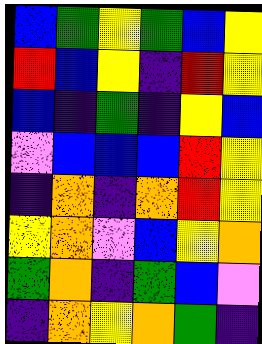[["blue", "green", "yellow", "green", "blue", "yellow"], ["red", "blue", "yellow", "indigo", "red", "yellow"], ["blue", "indigo", "green", "indigo", "yellow", "blue"], ["violet", "blue", "blue", "blue", "red", "yellow"], ["indigo", "orange", "indigo", "orange", "red", "yellow"], ["yellow", "orange", "violet", "blue", "yellow", "orange"], ["green", "orange", "indigo", "green", "blue", "violet"], ["indigo", "orange", "yellow", "orange", "green", "indigo"]]